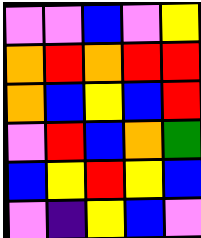[["violet", "violet", "blue", "violet", "yellow"], ["orange", "red", "orange", "red", "red"], ["orange", "blue", "yellow", "blue", "red"], ["violet", "red", "blue", "orange", "green"], ["blue", "yellow", "red", "yellow", "blue"], ["violet", "indigo", "yellow", "blue", "violet"]]